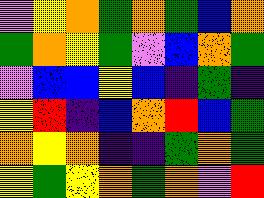[["violet", "yellow", "orange", "green", "orange", "green", "blue", "orange"], ["green", "orange", "yellow", "green", "violet", "blue", "orange", "green"], ["violet", "blue", "blue", "yellow", "blue", "indigo", "green", "indigo"], ["yellow", "red", "indigo", "blue", "orange", "red", "blue", "green"], ["orange", "yellow", "orange", "indigo", "indigo", "green", "orange", "green"], ["yellow", "green", "yellow", "orange", "green", "orange", "violet", "red"]]